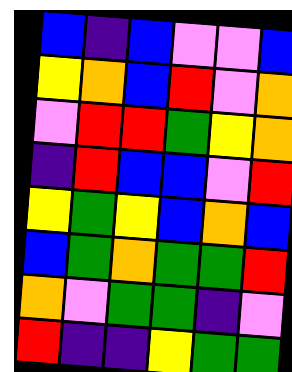[["blue", "indigo", "blue", "violet", "violet", "blue"], ["yellow", "orange", "blue", "red", "violet", "orange"], ["violet", "red", "red", "green", "yellow", "orange"], ["indigo", "red", "blue", "blue", "violet", "red"], ["yellow", "green", "yellow", "blue", "orange", "blue"], ["blue", "green", "orange", "green", "green", "red"], ["orange", "violet", "green", "green", "indigo", "violet"], ["red", "indigo", "indigo", "yellow", "green", "green"]]